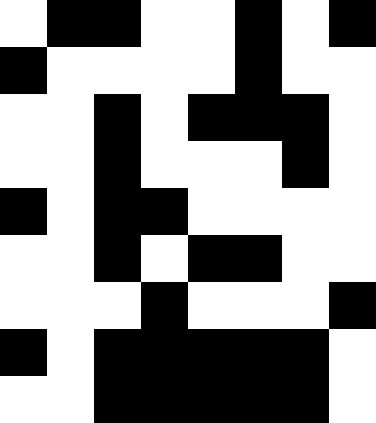[["white", "black", "black", "white", "white", "black", "white", "black"], ["black", "white", "white", "white", "white", "black", "white", "white"], ["white", "white", "black", "white", "black", "black", "black", "white"], ["white", "white", "black", "white", "white", "white", "black", "white"], ["black", "white", "black", "black", "white", "white", "white", "white"], ["white", "white", "black", "white", "black", "black", "white", "white"], ["white", "white", "white", "black", "white", "white", "white", "black"], ["black", "white", "black", "black", "black", "black", "black", "white"], ["white", "white", "black", "black", "black", "black", "black", "white"]]